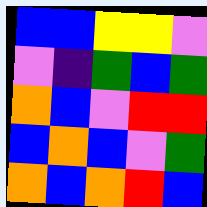[["blue", "blue", "yellow", "yellow", "violet"], ["violet", "indigo", "green", "blue", "green"], ["orange", "blue", "violet", "red", "red"], ["blue", "orange", "blue", "violet", "green"], ["orange", "blue", "orange", "red", "blue"]]